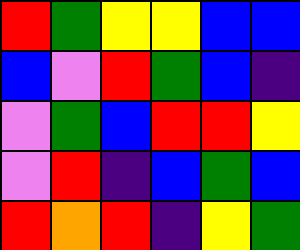[["red", "green", "yellow", "yellow", "blue", "blue"], ["blue", "violet", "red", "green", "blue", "indigo"], ["violet", "green", "blue", "red", "red", "yellow"], ["violet", "red", "indigo", "blue", "green", "blue"], ["red", "orange", "red", "indigo", "yellow", "green"]]